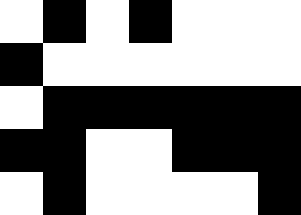[["white", "black", "white", "black", "white", "white", "white"], ["black", "white", "white", "white", "white", "white", "white"], ["white", "black", "black", "black", "black", "black", "black"], ["black", "black", "white", "white", "black", "black", "black"], ["white", "black", "white", "white", "white", "white", "black"]]